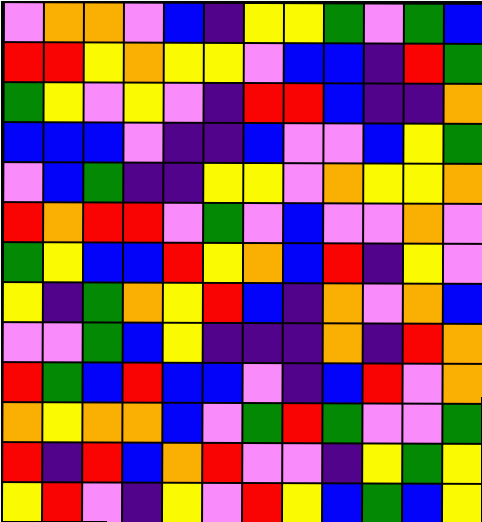[["violet", "orange", "orange", "violet", "blue", "indigo", "yellow", "yellow", "green", "violet", "green", "blue"], ["red", "red", "yellow", "orange", "yellow", "yellow", "violet", "blue", "blue", "indigo", "red", "green"], ["green", "yellow", "violet", "yellow", "violet", "indigo", "red", "red", "blue", "indigo", "indigo", "orange"], ["blue", "blue", "blue", "violet", "indigo", "indigo", "blue", "violet", "violet", "blue", "yellow", "green"], ["violet", "blue", "green", "indigo", "indigo", "yellow", "yellow", "violet", "orange", "yellow", "yellow", "orange"], ["red", "orange", "red", "red", "violet", "green", "violet", "blue", "violet", "violet", "orange", "violet"], ["green", "yellow", "blue", "blue", "red", "yellow", "orange", "blue", "red", "indigo", "yellow", "violet"], ["yellow", "indigo", "green", "orange", "yellow", "red", "blue", "indigo", "orange", "violet", "orange", "blue"], ["violet", "violet", "green", "blue", "yellow", "indigo", "indigo", "indigo", "orange", "indigo", "red", "orange"], ["red", "green", "blue", "red", "blue", "blue", "violet", "indigo", "blue", "red", "violet", "orange"], ["orange", "yellow", "orange", "orange", "blue", "violet", "green", "red", "green", "violet", "violet", "green"], ["red", "indigo", "red", "blue", "orange", "red", "violet", "violet", "indigo", "yellow", "green", "yellow"], ["yellow", "red", "violet", "indigo", "yellow", "violet", "red", "yellow", "blue", "green", "blue", "yellow"]]